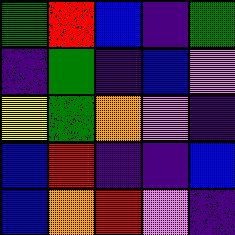[["green", "red", "blue", "indigo", "green"], ["indigo", "green", "indigo", "blue", "violet"], ["yellow", "green", "orange", "violet", "indigo"], ["blue", "red", "indigo", "indigo", "blue"], ["blue", "orange", "red", "violet", "indigo"]]